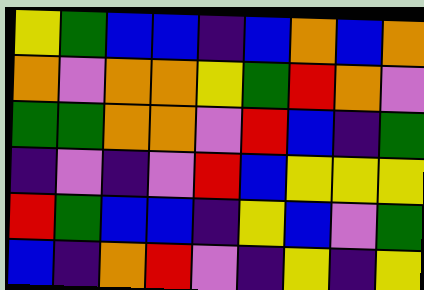[["yellow", "green", "blue", "blue", "indigo", "blue", "orange", "blue", "orange"], ["orange", "violet", "orange", "orange", "yellow", "green", "red", "orange", "violet"], ["green", "green", "orange", "orange", "violet", "red", "blue", "indigo", "green"], ["indigo", "violet", "indigo", "violet", "red", "blue", "yellow", "yellow", "yellow"], ["red", "green", "blue", "blue", "indigo", "yellow", "blue", "violet", "green"], ["blue", "indigo", "orange", "red", "violet", "indigo", "yellow", "indigo", "yellow"]]